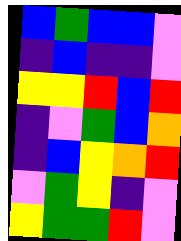[["blue", "green", "blue", "blue", "violet"], ["indigo", "blue", "indigo", "indigo", "violet"], ["yellow", "yellow", "red", "blue", "red"], ["indigo", "violet", "green", "blue", "orange"], ["indigo", "blue", "yellow", "orange", "red"], ["violet", "green", "yellow", "indigo", "violet"], ["yellow", "green", "green", "red", "violet"]]